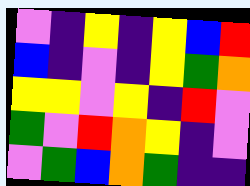[["violet", "indigo", "yellow", "indigo", "yellow", "blue", "red"], ["blue", "indigo", "violet", "indigo", "yellow", "green", "orange"], ["yellow", "yellow", "violet", "yellow", "indigo", "red", "violet"], ["green", "violet", "red", "orange", "yellow", "indigo", "violet"], ["violet", "green", "blue", "orange", "green", "indigo", "indigo"]]